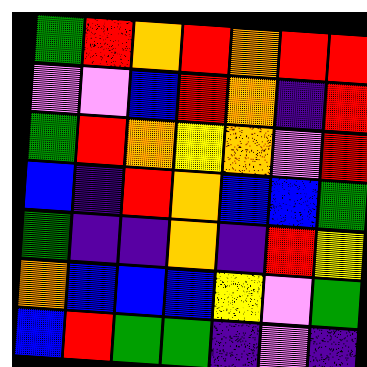[["green", "red", "orange", "red", "orange", "red", "red"], ["violet", "violet", "blue", "red", "orange", "indigo", "red"], ["green", "red", "orange", "yellow", "orange", "violet", "red"], ["blue", "indigo", "red", "orange", "blue", "blue", "green"], ["green", "indigo", "indigo", "orange", "indigo", "red", "yellow"], ["orange", "blue", "blue", "blue", "yellow", "violet", "green"], ["blue", "red", "green", "green", "indigo", "violet", "indigo"]]